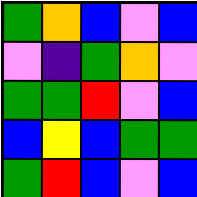[["green", "orange", "blue", "violet", "blue"], ["violet", "indigo", "green", "orange", "violet"], ["green", "green", "red", "violet", "blue"], ["blue", "yellow", "blue", "green", "green"], ["green", "red", "blue", "violet", "blue"]]